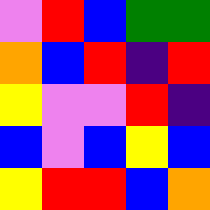[["violet", "red", "blue", "green", "green"], ["orange", "blue", "red", "indigo", "red"], ["yellow", "violet", "violet", "red", "indigo"], ["blue", "violet", "blue", "yellow", "blue"], ["yellow", "red", "red", "blue", "orange"]]